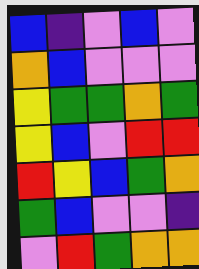[["blue", "indigo", "violet", "blue", "violet"], ["orange", "blue", "violet", "violet", "violet"], ["yellow", "green", "green", "orange", "green"], ["yellow", "blue", "violet", "red", "red"], ["red", "yellow", "blue", "green", "orange"], ["green", "blue", "violet", "violet", "indigo"], ["violet", "red", "green", "orange", "orange"]]